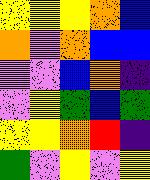[["yellow", "yellow", "yellow", "orange", "blue"], ["orange", "violet", "orange", "blue", "blue"], ["violet", "violet", "blue", "orange", "indigo"], ["violet", "yellow", "green", "blue", "green"], ["yellow", "yellow", "orange", "red", "indigo"], ["green", "violet", "yellow", "violet", "yellow"]]